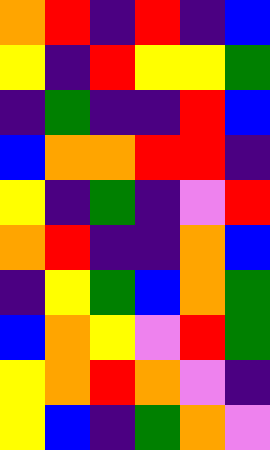[["orange", "red", "indigo", "red", "indigo", "blue"], ["yellow", "indigo", "red", "yellow", "yellow", "green"], ["indigo", "green", "indigo", "indigo", "red", "blue"], ["blue", "orange", "orange", "red", "red", "indigo"], ["yellow", "indigo", "green", "indigo", "violet", "red"], ["orange", "red", "indigo", "indigo", "orange", "blue"], ["indigo", "yellow", "green", "blue", "orange", "green"], ["blue", "orange", "yellow", "violet", "red", "green"], ["yellow", "orange", "red", "orange", "violet", "indigo"], ["yellow", "blue", "indigo", "green", "orange", "violet"]]